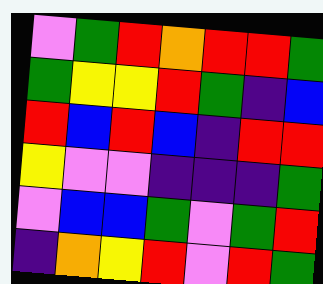[["violet", "green", "red", "orange", "red", "red", "green"], ["green", "yellow", "yellow", "red", "green", "indigo", "blue"], ["red", "blue", "red", "blue", "indigo", "red", "red"], ["yellow", "violet", "violet", "indigo", "indigo", "indigo", "green"], ["violet", "blue", "blue", "green", "violet", "green", "red"], ["indigo", "orange", "yellow", "red", "violet", "red", "green"]]